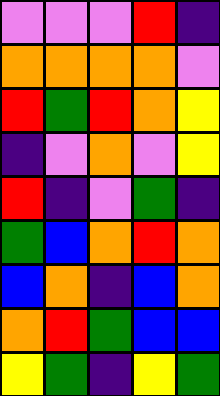[["violet", "violet", "violet", "red", "indigo"], ["orange", "orange", "orange", "orange", "violet"], ["red", "green", "red", "orange", "yellow"], ["indigo", "violet", "orange", "violet", "yellow"], ["red", "indigo", "violet", "green", "indigo"], ["green", "blue", "orange", "red", "orange"], ["blue", "orange", "indigo", "blue", "orange"], ["orange", "red", "green", "blue", "blue"], ["yellow", "green", "indigo", "yellow", "green"]]